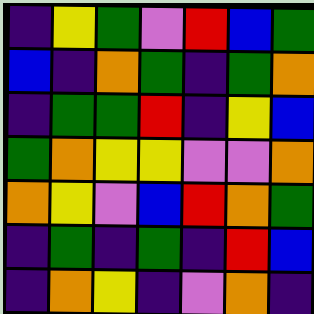[["indigo", "yellow", "green", "violet", "red", "blue", "green"], ["blue", "indigo", "orange", "green", "indigo", "green", "orange"], ["indigo", "green", "green", "red", "indigo", "yellow", "blue"], ["green", "orange", "yellow", "yellow", "violet", "violet", "orange"], ["orange", "yellow", "violet", "blue", "red", "orange", "green"], ["indigo", "green", "indigo", "green", "indigo", "red", "blue"], ["indigo", "orange", "yellow", "indigo", "violet", "orange", "indigo"]]